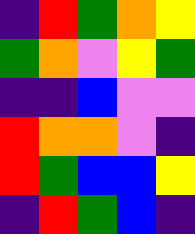[["indigo", "red", "green", "orange", "yellow"], ["green", "orange", "violet", "yellow", "green"], ["indigo", "indigo", "blue", "violet", "violet"], ["red", "orange", "orange", "violet", "indigo"], ["red", "green", "blue", "blue", "yellow"], ["indigo", "red", "green", "blue", "indigo"]]